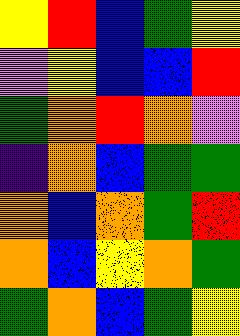[["yellow", "red", "blue", "green", "yellow"], ["violet", "yellow", "blue", "blue", "red"], ["green", "orange", "red", "orange", "violet"], ["indigo", "orange", "blue", "green", "green"], ["orange", "blue", "orange", "green", "red"], ["orange", "blue", "yellow", "orange", "green"], ["green", "orange", "blue", "green", "yellow"]]